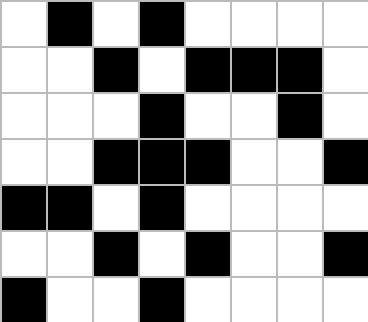[["white", "black", "white", "black", "white", "white", "white", "white"], ["white", "white", "black", "white", "black", "black", "black", "white"], ["white", "white", "white", "black", "white", "white", "black", "white"], ["white", "white", "black", "black", "black", "white", "white", "black"], ["black", "black", "white", "black", "white", "white", "white", "white"], ["white", "white", "black", "white", "black", "white", "white", "black"], ["black", "white", "white", "black", "white", "white", "white", "white"]]